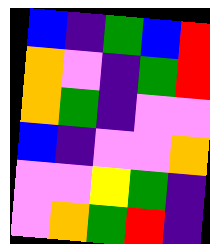[["blue", "indigo", "green", "blue", "red"], ["orange", "violet", "indigo", "green", "red"], ["orange", "green", "indigo", "violet", "violet"], ["blue", "indigo", "violet", "violet", "orange"], ["violet", "violet", "yellow", "green", "indigo"], ["violet", "orange", "green", "red", "indigo"]]